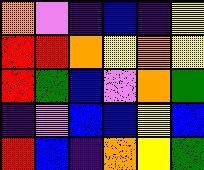[["orange", "violet", "indigo", "blue", "indigo", "yellow"], ["red", "red", "orange", "yellow", "orange", "yellow"], ["red", "green", "blue", "violet", "orange", "green"], ["indigo", "violet", "blue", "blue", "yellow", "blue"], ["red", "blue", "indigo", "orange", "yellow", "green"]]